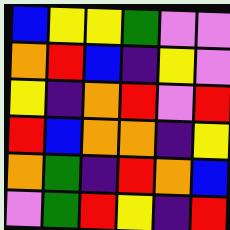[["blue", "yellow", "yellow", "green", "violet", "violet"], ["orange", "red", "blue", "indigo", "yellow", "violet"], ["yellow", "indigo", "orange", "red", "violet", "red"], ["red", "blue", "orange", "orange", "indigo", "yellow"], ["orange", "green", "indigo", "red", "orange", "blue"], ["violet", "green", "red", "yellow", "indigo", "red"]]